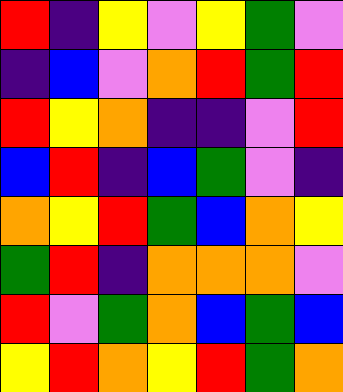[["red", "indigo", "yellow", "violet", "yellow", "green", "violet"], ["indigo", "blue", "violet", "orange", "red", "green", "red"], ["red", "yellow", "orange", "indigo", "indigo", "violet", "red"], ["blue", "red", "indigo", "blue", "green", "violet", "indigo"], ["orange", "yellow", "red", "green", "blue", "orange", "yellow"], ["green", "red", "indigo", "orange", "orange", "orange", "violet"], ["red", "violet", "green", "orange", "blue", "green", "blue"], ["yellow", "red", "orange", "yellow", "red", "green", "orange"]]